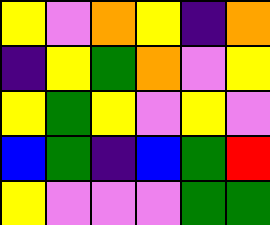[["yellow", "violet", "orange", "yellow", "indigo", "orange"], ["indigo", "yellow", "green", "orange", "violet", "yellow"], ["yellow", "green", "yellow", "violet", "yellow", "violet"], ["blue", "green", "indigo", "blue", "green", "red"], ["yellow", "violet", "violet", "violet", "green", "green"]]